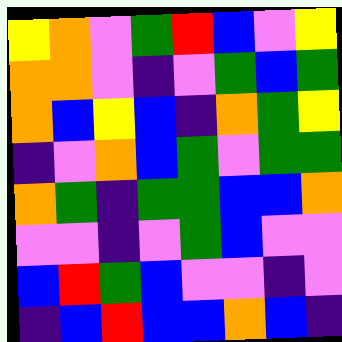[["yellow", "orange", "violet", "green", "red", "blue", "violet", "yellow"], ["orange", "orange", "violet", "indigo", "violet", "green", "blue", "green"], ["orange", "blue", "yellow", "blue", "indigo", "orange", "green", "yellow"], ["indigo", "violet", "orange", "blue", "green", "violet", "green", "green"], ["orange", "green", "indigo", "green", "green", "blue", "blue", "orange"], ["violet", "violet", "indigo", "violet", "green", "blue", "violet", "violet"], ["blue", "red", "green", "blue", "violet", "violet", "indigo", "violet"], ["indigo", "blue", "red", "blue", "blue", "orange", "blue", "indigo"]]